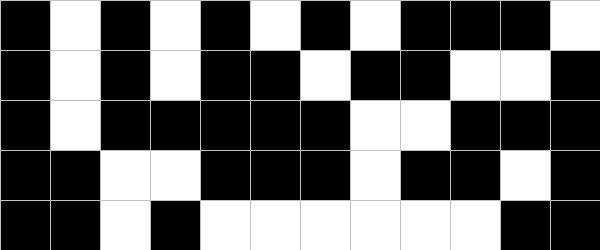[["black", "white", "black", "white", "black", "white", "black", "white", "black", "black", "black", "white"], ["black", "white", "black", "white", "black", "black", "white", "black", "black", "white", "white", "black"], ["black", "white", "black", "black", "black", "black", "black", "white", "white", "black", "black", "black"], ["black", "black", "white", "white", "black", "black", "black", "white", "black", "black", "white", "black"], ["black", "black", "white", "black", "white", "white", "white", "white", "white", "white", "black", "black"]]